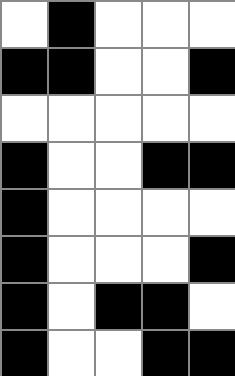[["white", "black", "white", "white", "white"], ["black", "black", "white", "white", "black"], ["white", "white", "white", "white", "white"], ["black", "white", "white", "black", "black"], ["black", "white", "white", "white", "white"], ["black", "white", "white", "white", "black"], ["black", "white", "black", "black", "white"], ["black", "white", "white", "black", "black"]]